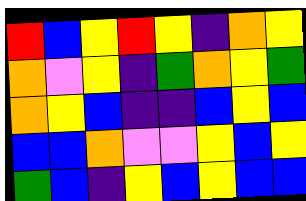[["red", "blue", "yellow", "red", "yellow", "indigo", "orange", "yellow"], ["orange", "violet", "yellow", "indigo", "green", "orange", "yellow", "green"], ["orange", "yellow", "blue", "indigo", "indigo", "blue", "yellow", "blue"], ["blue", "blue", "orange", "violet", "violet", "yellow", "blue", "yellow"], ["green", "blue", "indigo", "yellow", "blue", "yellow", "blue", "blue"]]